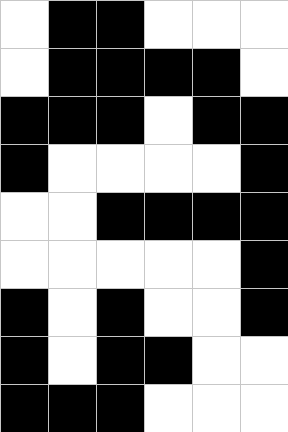[["white", "black", "black", "white", "white", "white"], ["white", "black", "black", "black", "black", "white"], ["black", "black", "black", "white", "black", "black"], ["black", "white", "white", "white", "white", "black"], ["white", "white", "black", "black", "black", "black"], ["white", "white", "white", "white", "white", "black"], ["black", "white", "black", "white", "white", "black"], ["black", "white", "black", "black", "white", "white"], ["black", "black", "black", "white", "white", "white"]]